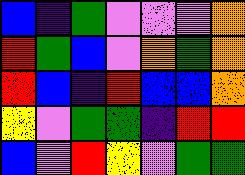[["blue", "indigo", "green", "violet", "violet", "violet", "orange"], ["red", "green", "blue", "violet", "orange", "green", "orange"], ["red", "blue", "indigo", "red", "blue", "blue", "orange"], ["yellow", "violet", "green", "green", "indigo", "red", "red"], ["blue", "violet", "red", "yellow", "violet", "green", "green"]]